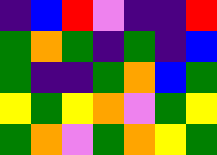[["indigo", "blue", "red", "violet", "indigo", "indigo", "red"], ["green", "orange", "green", "indigo", "green", "indigo", "blue"], ["green", "indigo", "indigo", "green", "orange", "blue", "green"], ["yellow", "green", "yellow", "orange", "violet", "green", "yellow"], ["green", "orange", "violet", "green", "orange", "yellow", "green"]]